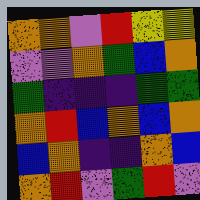[["orange", "orange", "violet", "red", "yellow", "yellow"], ["violet", "violet", "orange", "green", "blue", "orange"], ["green", "indigo", "indigo", "indigo", "green", "green"], ["orange", "red", "blue", "orange", "blue", "orange"], ["blue", "orange", "indigo", "indigo", "orange", "blue"], ["orange", "red", "violet", "green", "red", "violet"]]